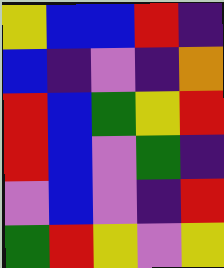[["yellow", "blue", "blue", "red", "indigo"], ["blue", "indigo", "violet", "indigo", "orange"], ["red", "blue", "green", "yellow", "red"], ["red", "blue", "violet", "green", "indigo"], ["violet", "blue", "violet", "indigo", "red"], ["green", "red", "yellow", "violet", "yellow"]]